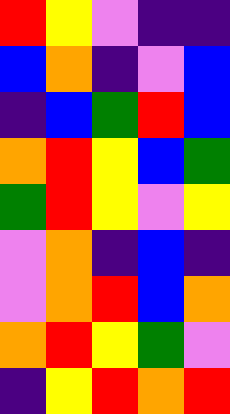[["red", "yellow", "violet", "indigo", "indigo"], ["blue", "orange", "indigo", "violet", "blue"], ["indigo", "blue", "green", "red", "blue"], ["orange", "red", "yellow", "blue", "green"], ["green", "red", "yellow", "violet", "yellow"], ["violet", "orange", "indigo", "blue", "indigo"], ["violet", "orange", "red", "blue", "orange"], ["orange", "red", "yellow", "green", "violet"], ["indigo", "yellow", "red", "orange", "red"]]